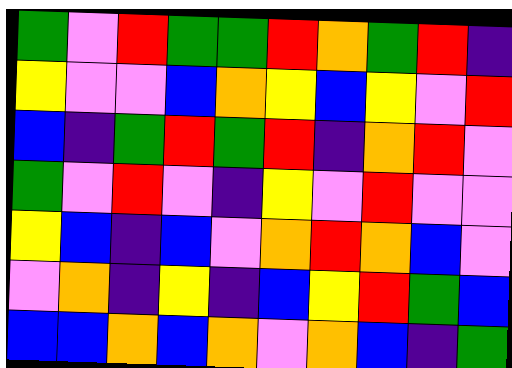[["green", "violet", "red", "green", "green", "red", "orange", "green", "red", "indigo"], ["yellow", "violet", "violet", "blue", "orange", "yellow", "blue", "yellow", "violet", "red"], ["blue", "indigo", "green", "red", "green", "red", "indigo", "orange", "red", "violet"], ["green", "violet", "red", "violet", "indigo", "yellow", "violet", "red", "violet", "violet"], ["yellow", "blue", "indigo", "blue", "violet", "orange", "red", "orange", "blue", "violet"], ["violet", "orange", "indigo", "yellow", "indigo", "blue", "yellow", "red", "green", "blue"], ["blue", "blue", "orange", "blue", "orange", "violet", "orange", "blue", "indigo", "green"]]